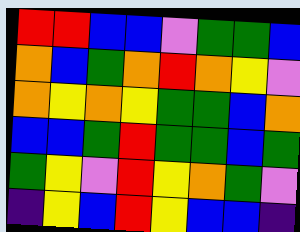[["red", "red", "blue", "blue", "violet", "green", "green", "blue"], ["orange", "blue", "green", "orange", "red", "orange", "yellow", "violet"], ["orange", "yellow", "orange", "yellow", "green", "green", "blue", "orange"], ["blue", "blue", "green", "red", "green", "green", "blue", "green"], ["green", "yellow", "violet", "red", "yellow", "orange", "green", "violet"], ["indigo", "yellow", "blue", "red", "yellow", "blue", "blue", "indigo"]]